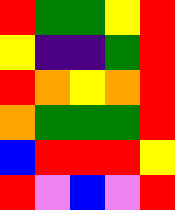[["red", "green", "green", "yellow", "red"], ["yellow", "indigo", "indigo", "green", "red"], ["red", "orange", "yellow", "orange", "red"], ["orange", "green", "green", "green", "red"], ["blue", "red", "red", "red", "yellow"], ["red", "violet", "blue", "violet", "red"]]